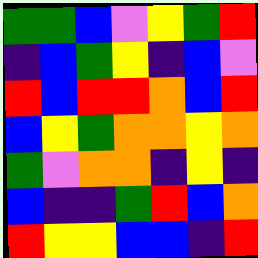[["green", "green", "blue", "violet", "yellow", "green", "red"], ["indigo", "blue", "green", "yellow", "indigo", "blue", "violet"], ["red", "blue", "red", "red", "orange", "blue", "red"], ["blue", "yellow", "green", "orange", "orange", "yellow", "orange"], ["green", "violet", "orange", "orange", "indigo", "yellow", "indigo"], ["blue", "indigo", "indigo", "green", "red", "blue", "orange"], ["red", "yellow", "yellow", "blue", "blue", "indigo", "red"]]